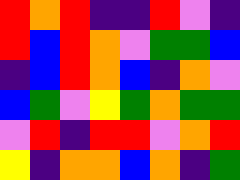[["red", "orange", "red", "indigo", "indigo", "red", "violet", "indigo"], ["red", "blue", "red", "orange", "violet", "green", "green", "blue"], ["indigo", "blue", "red", "orange", "blue", "indigo", "orange", "violet"], ["blue", "green", "violet", "yellow", "green", "orange", "green", "green"], ["violet", "red", "indigo", "red", "red", "violet", "orange", "red"], ["yellow", "indigo", "orange", "orange", "blue", "orange", "indigo", "green"]]